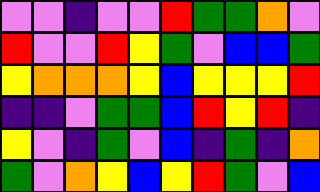[["violet", "violet", "indigo", "violet", "violet", "red", "green", "green", "orange", "violet"], ["red", "violet", "violet", "red", "yellow", "green", "violet", "blue", "blue", "green"], ["yellow", "orange", "orange", "orange", "yellow", "blue", "yellow", "yellow", "yellow", "red"], ["indigo", "indigo", "violet", "green", "green", "blue", "red", "yellow", "red", "indigo"], ["yellow", "violet", "indigo", "green", "violet", "blue", "indigo", "green", "indigo", "orange"], ["green", "violet", "orange", "yellow", "blue", "yellow", "red", "green", "violet", "blue"]]